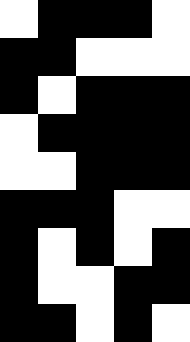[["white", "black", "black", "black", "white"], ["black", "black", "white", "white", "white"], ["black", "white", "black", "black", "black"], ["white", "black", "black", "black", "black"], ["white", "white", "black", "black", "black"], ["black", "black", "black", "white", "white"], ["black", "white", "black", "white", "black"], ["black", "white", "white", "black", "black"], ["black", "black", "white", "black", "white"]]